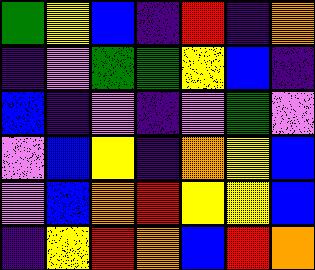[["green", "yellow", "blue", "indigo", "red", "indigo", "orange"], ["indigo", "violet", "green", "green", "yellow", "blue", "indigo"], ["blue", "indigo", "violet", "indigo", "violet", "green", "violet"], ["violet", "blue", "yellow", "indigo", "orange", "yellow", "blue"], ["violet", "blue", "orange", "red", "yellow", "yellow", "blue"], ["indigo", "yellow", "red", "orange", "blue", "red", "orange"]]